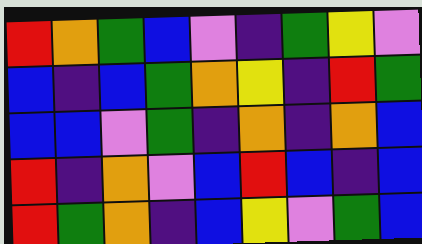[["red", "orange", "green", "blue", "violet", "indigo", "green", "yellow", "violet"], ["blue", "indigo", "blue", "green", "orange", "yellow", "indigo", "red", "green"], ["blue", "blue", "violet", "green", "indigo", "orange", "indigo", "orange", "blue"], ["red", "indigo", "orange", "violet", "blue", "red", "blue", "indigo", "blue"], ["red", "green", "orange", "indigo", "blue", "yellow", "violet", "green", "blue"]]